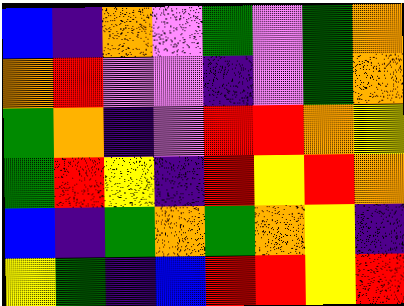[["blue", "indigo", "orange", "violet", "green", "violet", "green", "orange"], ["orange", "red", "violet", "violet", "indigo", "violet", "green", "orange"], ["green", "orange", "indigo", "violet", "red", "red", "orange", "yellow"], ["green", "red", "yellow", "indigo", "red", "yellow", "red", "orange"], ["blue", "indigo", "green", "orange", "green", "orange", "yellow", "indigo"], ["yellow", "green", "indigo", "blue", "red", "red", "yellow", "red"]]